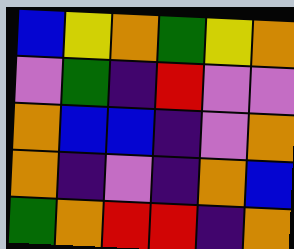[["blue", "yellow", "orange", "green", "yellow", "orange"], ["violet", "green", "indigo", "red", "violet", "violet"], ["orange", "blue", "blue", "indigo", "violet", "orange"], ["orange", "indigo", "violet", "indigo", "orange", "blue"], ["green", "orange", "red", "red", "indigo", "orange"]]